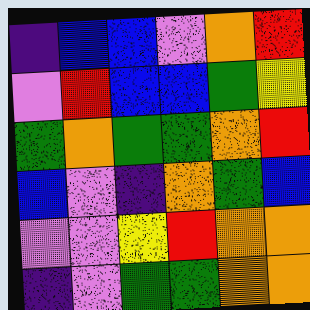[["indigo", "blue", "blue", "violet", "orange", "red"], ["violet", "red", "blue", "blue", "green", "yellow"], ["green", "orange", "green", "green", "orange", "red"], ["blue", "violet", "indigo", "orange", "green", "blue"], ["violet", "violet", "yellow", "red", "orange", "orange"], ["indigo", "violet", "green", "green", "orange", "orange"]]